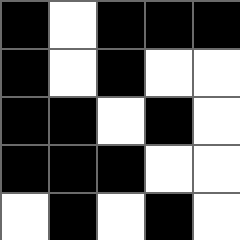[["black", "white", "black", "black", "black"], ["black", "white", "black", "white", "white"], ["black", "black", "white", "black", "white"], ["black", "black", "black", "white", "white"], ["white", "black", "white", "black", "white"]]